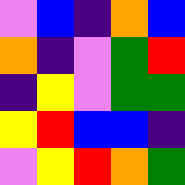[["violet", "blue", "indigo", "orange", "blue"], ["orange", "indigo", "violet", "green", "red"], ["indigo", "yellow", "violet", "green", "green"], ["yellow", "red", "blue", "blue", "indigo"], ["violet", "yellow", "red", "orange", "green"]]